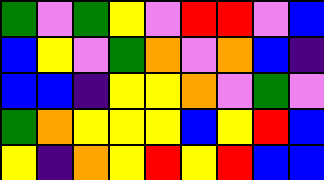[["green", "violet", "green", "yellow", "violet", "red", "red", "violet", "blue"], ["blue", "yellow", "violet", "green", "orange", "violet", "orange", "blue", "indigo"], ["blue", "blue", "indigo", "yellow", "yellow", "orange", "violet", "green", "violet"], ["green", "orange", "yellow", "yellow", "yellow", "blue", "yellow", "red", "blue"], ["yellow", "indigo", "orange", "yellow", "red", "yellow", "red", "blue", "blue"]]